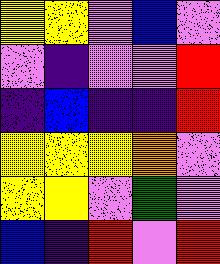[["yellow", "yellow", "violet", "blue", "violet"], ["violet", "indigo", "violet", "violet", "red"], ["indigo", "blue", "indigo", "indigo", "red"], ["yellow", "yellow", "yellow", "orange", "violet"], ["yellow", "yellow", "violet", "green", "violet"], ["blue", "indigo", "red", "violet", "red"]]